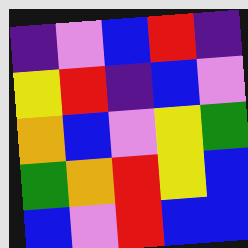[["indigo", "violet", "blue", "red", "indigo"], ["yellow", "red", "indigo", "blue", "violet"], ["orange", "blue", "violet", "yellow", "green"], ["green", "orange", "red", "yellow", "blue"], ["blue", "violet", "red", "blue", "blue"]]